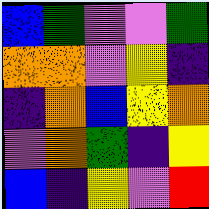[["blue", "green", "violet", "violet", "green"], ["orange", "orange", "violet", "yellow", "indigo"], ["indigo", "orange", "blue", "yellow", "orange"], ["violet", "orange", "green", "indigo", "yellow"], ["blue", "indigo", "yellow", "violet", "red"]]